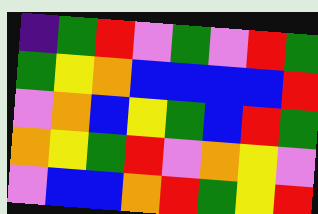[["indigo", "green", "red", "violet", "green", "violet", "red", "green"], ["green", "yellow", "orange", "blue", "blue", "blue", "blue", "red"], ["violet", "orange", "blue", "yellow", "green", "blue", "red", "green"], ["orange", "yellow", "green", "red", "violet", "orange", "yellow", "violet"], ["violet", "blue", "blue", "orange", "red", "green", "yellow", "red"]]